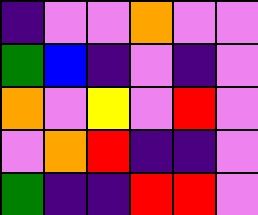[["indigo", "violet", "violet", "orange", "violet", "violet"], ["green", "blue", "indigo", "violet", "indigo", "violet"], ["orange", "violet", "yellow", "violet", "red", "violet"], ["violet", "orange", "red", "indigo", "indigo", "violet"], ["green", "indigo", "indigo", "red", "red", "violet"]]